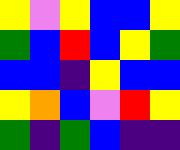[["yellow", "violet", "yellow", "blue", "blue", "yellow"], ["green", "blue", "red", "blue", "yellow", "green"], ["blue", "blue", "indigo", "yellow", "blue", "blue"], ["yellow", "orange", "blue", "violet", "red", "yellow"], ["green", "indigo", "green", "blue", "indigo", "indigo"]]